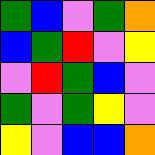[["green", "blue", "violet", "green", "orange"], ["blue", "green", "red", "violet", "yellow"], ["violet", "red", "green", "blue", "violet"], ["green", "violet", "green", "yellow", "violet"], ["yellow", "violet", "blue", "blue", "orange"]]